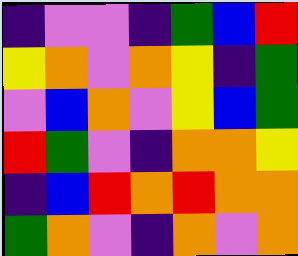[["indigo", "violet", "violet", "indigo", "green", "blue", "red"], ["yellow", "orange", "violet", "orange", "yellow", "indigo", "green"], ["violet", "blue", "orange", "violet", "yellow", "blue", "green"], ["red", "green", "violet", "indigo", "orange", "orange", "yellow"], ["indigo", "blue", "red", "orange", "red", "orange", "orange"], ["green", "orange", "violet", "indigo", "orange", "violet", "orange"]]